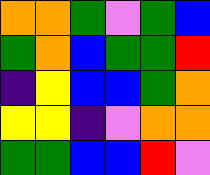[["orange", "orange", "green", "violet", "green", "blue"], ["green", "orange", "blue", "green", "green", "red"], ["indigo", "yellow", "blue", "blue", "green", "orange"], ["yellow", "yellow", "indigo", "violet", "orange", "orange"], ["green", "green", "blue", "blue", "red", "violet"]]